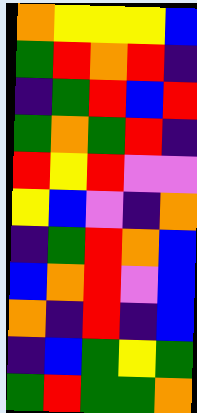[["orange", "yellow", "yellow", "yellow", "blue"], ["green", "red", "orange", "red", "indigo"], ["indigo", "green", "red", "blue", "red"], ["green", "orange", "green", "red", "indigo"], ["red", "yellow", "red", "violet", "violet"], ["yellow", "blue", "violet", "indigo", "orange"], ["indigo", "green", "red", "orange", "blue"], ["blue", "orange", "red", "violet", "blue"], ["orange", "indigo", "red", "indigo", "blue"], ["indigo", "blue", "green", "yellow", "green"], ["green", "red", "green", "green", "orange"]]